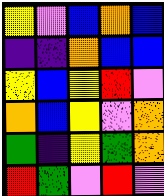[["yellow", "violet", "blue", "orange", "blue"], ["indigo", "indigo", "orange", "blue", "blue"], ["yellow", "blue", "yellow", "red", "violet"], ["orange", "blue", "yellow", "violet", "orange"], ["green", "indigo", "yellow", "green", "orange"], ["red", "green", "violet", "red", "violet"]]